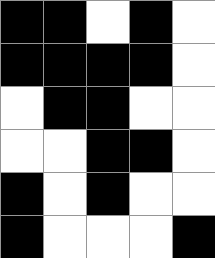[["black", "black", "white", "black", "white"], ["black", "black", "black", "black", "white"], ["white", "black", "black", "white", "white"], ["white", "white", "black", "black", "white"], ["black", "white", "black", "white", "white"], ["black", "white", "white", "white", "black"]]